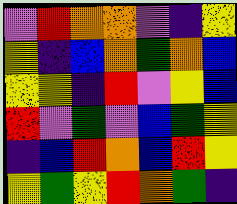[["violet", "red", "orange", "orange", "violet", "indigo", "yellow"], ["yellow", "indigo", "blue", "orange", "green", "orange", "blue"], ["yellow", "yellow", "indigo", "red", "violet", "yellow", "blue"], ["red", "violet", "green", "violet", "blue", "green", "yellow"], ["indigo", "blue", "red", "orange", "blue", "red", "yellow"], ["yellow", "green", "yellow", "red", "orange", "green", "indigo"]]